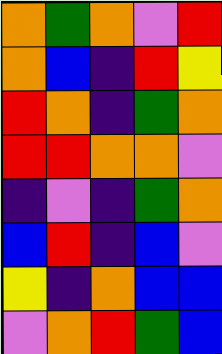[["orange", "green", "orange", "violet", "red"], ["orange", "blue", "indigo", "red", "yellow"], ["red", "orange", "indigo", "green", "orange"], ["red", "red", "orange", "orange", "violet"], ["indigo", "violet", "indigo", "green", "orange"], ["blue", "red", "indigo", "blue", "violet"], ["yellow", "indigo", "orange", "blue", "blue"], ["violet", "orange", "red", "green", "blue"]]